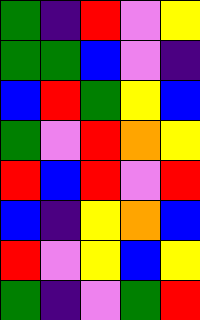[["green", "indigo", "red", "violet", "yellow"], ["green", "green", "blue", "violet", "indigo"], ["blue", "red", "green", "yellow", "blue"], ["green", "violet", "red", "orange", "yellow"], ["red", "blue", "red", "violet", "red"], ["blue", "indigo", "yellow", "orange", "blue"], ["red", "violet", "yellow", "blue", "yellow"], ["green", "indigo", "violet", "green", "red"]]